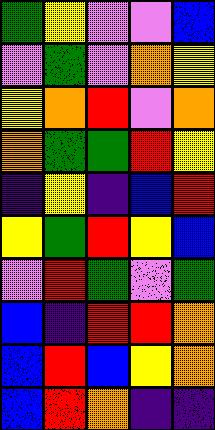[["green", "yellow", "violet", "violet", "blue"], ["violet", "green", "violet", "orange", "yellow"], ["yellow", "orange", "red", "violet", "orange"], ["orange", "green", "green", "red", "yellow"], ["indigo", "yellow", "indigo", "blue", "red"], ["yellow", "green", "red", "yellow", "blue"], ["violet", "red", "green", "violet", "green"], ["blue", "indigo", "red", "red", "orange"], ["blue", "red", "blue", "yellow", "orange"], ["blue", "red", "orange", "indigo", "indigo"]]